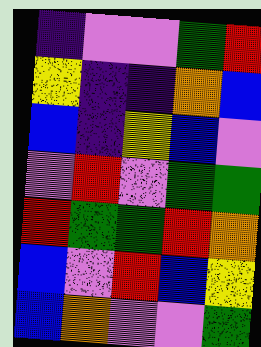[["indigo", "violet", "violet", "green", "red"], ["yellow", "indigo", "indigo", "orange", "blue"], ["blue", "indigo", "yellow", "blue", "violet"], ["violet", "red", "violet", "green", "green"], ["red", "green", "green", "red", "orange"], ["blue", "violet", "red", "blue", "yellow"], ["blue", "orange", "violet", "violet", "green"]]